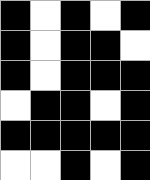[["black", "white", "black", "white", "black"], ["black", "white", "black", "black", "white"], ["black", "white", "black", "black", "black"], ["white", "black", "black", "white", "black"], ["black", "black", "black", "black", "black"], ["white", "white", "black", "white", "black"]]